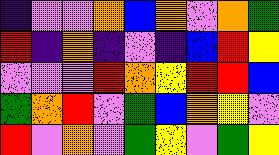[["indigo", "violet", "violet", "orange", "blue", "orange", "violet", "orange", "green"], ["red", "indigo", "orange", "indigo", "violet", "indigo", "blue", "red", "yellow"], ["violet", "violet", "violet", "red", "orange", "yellow", "red", "red", "blue"], ["green", "orange", "red", "violet", "green", "blue", "orange", "yellow", "violet"], ["red", "violet", "orange", "violet", "green", "yellow", "violet", "green", "yellow"]]